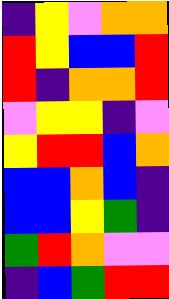[["indigo", "yellow", "violet", "orange", "orange"], ["red", "yellow", "blue", "blue", "red"], ["red", "indigo", "orange", "orange", "red"], ["violet", "yellow", "yellow", "indigo", "violet"], ["yellow", "red", "red", "blue", "orange"], ["blue", "blue", "orange", "blue", "indigo"], ["blue", "blue", "yellow", "green", "indigo"], ["green", "red", "orange", "violet", "violet"], ["indigo", "blue", "green", "red", "red"]]